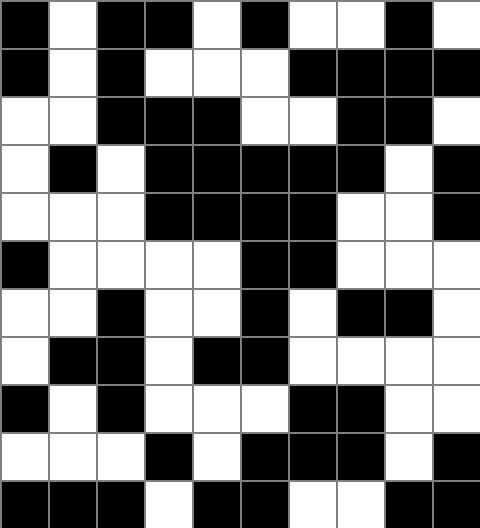[["black", "white", "black", "black", "white", "black", "white", "white", "black", "white"], ["black", "white", "black", "white", "white", "white", "black", "black", "black", "black"], ["white", "white", "black", "black", "black", "white", "white", "black", "black", "white"], ["white", "black", "white", "black", "black", "black", "black", "black", "white", "black"], ["white", "white", "white", "black", "black", "black", "black", "white", "white", "black"], ["black", "white", "white", "white", "white", "black", "black", "white", "white", "white"], ["white", "white", "black", "white", "white", "black", "white", "black", "black", "white"], ["white", "black", "black", "white", "black", "black", "white", "white", "white", "white"], ["black", "white", "black", "white", "white", "white", "black", "black", "white", "white"], ["white", "white", "white", "black", "white", "black", "black", "black", "white", "black"], ["black", "black", "black", "white", "black", "black", "white", "white", "black", "black"]]